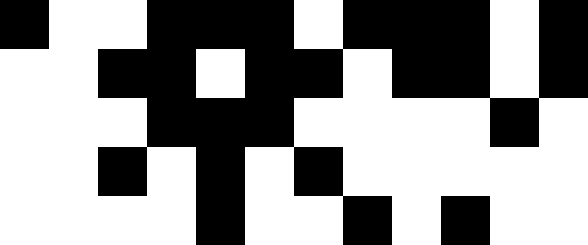[["black", "white", "white", "black", "black", "black", "white", "black", "black", "black", "white", "black"], ["white", "white", "black", "black", "white", "black", "black", "white", "black", "black", "white", "black"], ["white", "white", "white", "black", "black", "black", "white", "white", "white", "white", "black", "white"], ["white", "white", "black", "white", "black", "white", "black", "white", "white", "white", "white", "white"], ["white", "white", "white", "white", "black", "white", "white", "black", "white", "black", "white", "white"]]